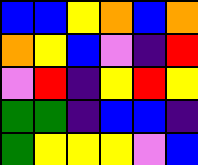[["blue", "blue", "yellow", "orange", "blue", "orange"], ["orange", "yellow", "blue", "violet", "indigo", "red"], ["violet", "red", "indigo", "yellow", "red", "yellow"], ["green", "green", "indigo", "blue", "blue", "indigo"], ["green", "yellow", "yellow", "yellow", "violet", "blue"]]